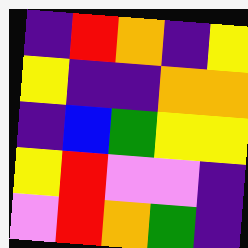[["indigo", "red", "orange", "indigo", "yellow"], ["yellow", "indigo", "indigo", "orange", "orange"], ["indigo", "blue", "green", "yellow", "yellow"], ["yellow", "red", "violet", "violet", "indigo"], ["violet", "red", "orange", "green", "indigo"]]